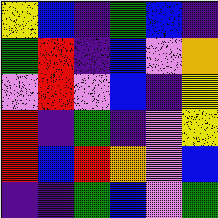[["yellow", "blue", "indigo", "green", "blue", "indigo"], ["green", "red", "indigo", "blue", "violet", "orange"], ["violet", "red", "violet", "blue", "indigo", "yellow"], ["red", "indigo", "green", "indigo", "violet", "yellow"], ["red", "blue", "red", "orange", "violet", "blue"], ["indigo", "indigo", "green", "blue", "violet", "green"]]